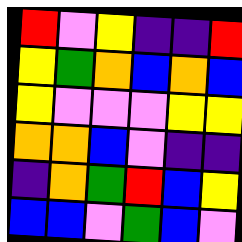[["red", "violet", "yellow", "indigo", "indigo", "red"], ["yellow", "green", "orange", "blue", "orange", "blue"], ["yellow", "violet", "violet", "violet", "yellow", "yellow"], ["orange", "orange", "blue", "violet", "indigo", "indigo"], ["indigo", "orange", "green", "red", "blue", "yellow"], ["blue", "blue", "violet", "green", "blue", "violet"]]